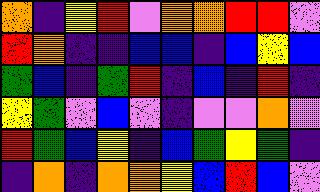[["orange", "indigo", "yellow", "red", "violet", "orange", "orange", "red", "red", "violet"], ["red", "orange", "indigo", "indigo", "blue", "blue", "indigo", "blue", "yellow", "blue"], ["green", "blue", "indigo", "green", "red", "indigo", "blue", "indigo", "red", "indigo"], ["yellow", "green", "violet", "blue", "violet", "indigo", "violet", "violet", "orange", "violet"], ["red", "green", "blue", "yellow", "indigo", "blue", "green", "yellow", "green", "indigo"], ["indigo", "orange", "indigo", "orange", "orange", "yellow", "blue", "red", "blue", "violet"]]